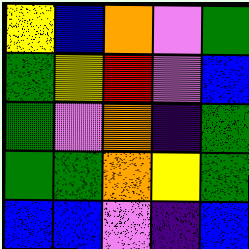[["yellow", "blue", "orange", "violet", "green"], ["green", "yellow", "red", "violet", "blue"], ["green", "violet", "orange", "indigo", "green"], ["green", "green", "orange", "yellow", "green"], ["blue", "blue", "violet", "indigo", "blue"]]